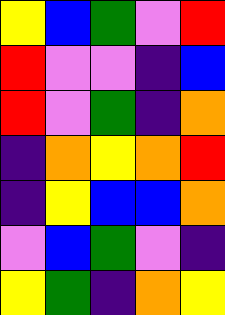[["yellow", "blue", "green", "violet", "red"], ["red", "violet", "violet", "indigo", "blue"], ["red", "violet", "green", "indigo", "orange"], ["indigo", "orange", "yellow", "orange", "red"], ["indigo", "yellow", "blue", "blue", "orange"], ["violet", "blue", "green", "violet", "indigo"], ["yellow", "green", "indigo", "orange", "yellow"]]